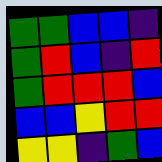[["green", "green", "blue", "blue", "indigo"], ["green", "red", "blue", "indigo", "red"], ["green", "red", "red", "red", "blue"], ["blue", "blue", "yellow", "red", "red"], ["yellow", "yellow", "indigo", "green", "blue"]]